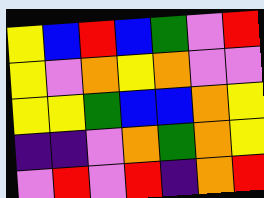[["yellow", "blue", "red", "blue", "green", "violet", "red"], ["yellow", "violet", "orange", "yellow", "orange", "violet", "violet"], ["yellow", "yellow", "green", "blue", "blue", "orange", "yellow"], ["indigo", "indigo", "violet", "orange", "green", "orange", "yellow"], ["violet", "red", "violet", "red", "indigo", "orange", "red"]]